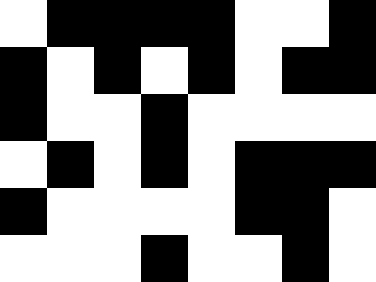[["white", "black", "black", "black", "black", "white", "white", "black"], ["black", "white", "black", "white", "black", "white", "black", "black"], ["black", "white", "white", "black", "white", "white", "white", "white"], ["white", "black", "white", "black", "white", "black", "black", "black"], ["black", "white", "white", "white", "white", "black", "black", "white"], ["white", "white", "white", "black", "white", "white", "black", "white"]]